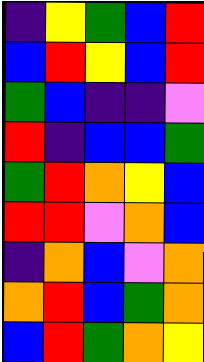[["indigo", "yellow", "green", "blue", "red"], ["blue", "red", "yellow", "blue", "red"], ["green", "blue", "indigo", "indigo", "violet"], ["red", "indigo", "blue", "blue", "green"], ["green", "red", "orange", "yellow", "blue"], ["red", "red", "violet", "orange", "blue"], ["indigo", "orange", "blue", "violet", "orange"], ["orange", "red", "blue", "green", "orange"], ["blue", "red", "green", "orange", "yellow"]]